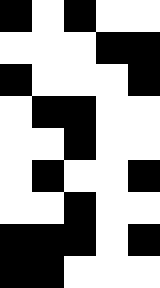[["black", "white", "black", "white", "white"], ["white", "white", "white", "black", "black"], ["black", "white", "white", "white", "black"], ["white", "black", "black", "white", "white"], ["white", "white", "black", "white", "white"], ["white", "black", "white", "white", "black"], ["white", "white", "black", "white", "white"], ["black", "black", "black", "white", "black"], ["black", "black", "white", "white", "white"]]